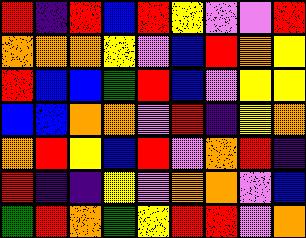[["red", "indigo", "red", "blue", "red", "yellow", "violet", "violet", "red"], ["orange", "orange", "orange", "yellow", "violet", "blue", "red", "orange", "yellow"], ["red", "blue", "blue", "green", "red", "blue", "violet", "yellow", "yellow"], ["blue", "blue", "orange", "orange", "violet", "red", "indigo", "yellow", "orange"], ["orange", "red", "yellow", "blue", "red", "violet", "orange", "red", "indigo"], ["red", "indigo", "indigo", "yellow", "violet", "orange", "orange", "violet", "blue"], ["green", "red", "orange", "green", "yellow", "red", "red", "violet", "orange"]]